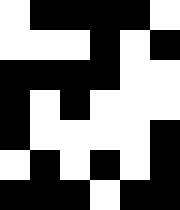[["white", "black", "black", "black", "black", "white"], ["white", "white", "white", "black", "white", "black"], ["black", "black", "black", "black", "white", "white"], ["black", "white", "black", "white", "white", "white"], ["black", "white", "white", "white", "white", "black"], ["white", "black", "white", "black", "white", "black"], ["black", "black", "black", "white", "black", "black"]]